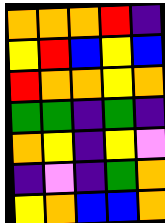[["orange", "orange", "orange", "red", "indigo"], ["yellow", "red", "blue", "yellow", "blue"], ["red", "orange", "orange", "yellow", "orange"], ["green", "green", "indigo", "green", "indigo"], ["orange", "yellow", "indigo", "yellow", "violet"], ["indigo", "violet", "indigo", "green", "orange"], ["yellow", "orange", "blue", "blue", "orange"]]